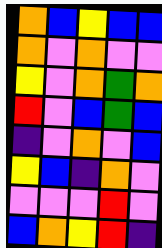[["orange", "blue", "yellow", "blue", "blue"], ["orange", "violet", "orange", "violet", "violet"], ["yellow", "violet", "orange", "green", "orange"], ["red", "violet", "blue", "green", "blue"], ["indigo", "violet", "orange", "violet", "blue"], ["yellow", "blue", "indigo", "orange", "violet"], ["violet", "violet", "violet", "red", "violet"], ["blue", "orange", "yellow", "red", "indigo"]]